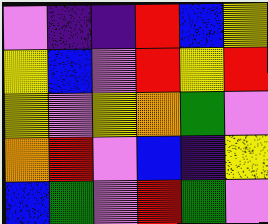[["violet", "indigo", "indigo", "red", "blue", "yellow"], ["yellow", "blue", "violet", "red", "yellow", "red"], ["yellow", "violet", "yellow", "orange", "green", "violet"], ["orange", "red", "violet", "blue", "indigo", "yellow"], ["blue", "green", "violet", "red", "green", "violet"]]